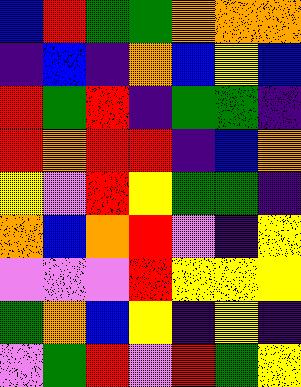[["blue", "red", "green", "green", "orange", "orange", "orange"], ["indigo", "blue", "indigo", "orange", "blue", "yellow", "blue"], ["red", "green", "red", "indigo", "green", "green", "indigo"], ["red", "orange", "red", "red", "indigo", "blue", "orange"], ["yellow", "violet", "red", "yellow", "green", "green", "indigo"], ["orange", "blue", "orange", "red", "violet", "indigo", "yellow"], ["violet", "violet", "violet", "red", "yellow", "yellow", "yellow"], ["green", "orange", "blue", "yellow", "indigo", "yellow", "indigo"], ["violet", "green", "red", "violet", "red", "green", "yellow"]]